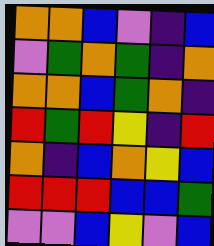[["orange", "orange", "blue", "violet", "indigo", "blue"], ["violet", "green", "orange", "green", "indigo", "orange"], ["orange", "orange", "blue", "green", "orange", "indigo"], ["red", "green", "red", "yellow", "indigo", "red"], ["orange", "indigo", "blue", "orange", "yellow", "blue"], ["red", "red", "red", "blue", "blue", "green"], ["violet", "violet", "blue", "yellow", "violet", "blue"]]